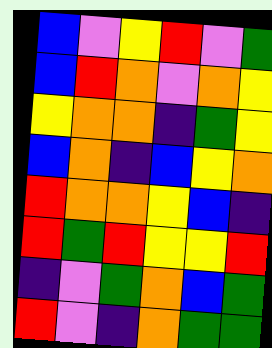[["blue", "violet", "yellow", "red", "violet", "green"], ["blue", "red", "orange", "violet", "orange", "yellow"], ["yellow", "orange", "orange", "indigo", "green", "yellow"], ["blue", "orange", "indigo", "blue", "yellow", "orange"], ["red", "orange", "orange", "yellow", "blue", "indigo"], ["red", "green", "red", "yellow", "yellow", "red"], ["indigo", "violet", "green", "orange", "blue", "green"], ["red", "violet", "indigo", "orange", "green", "green"]]